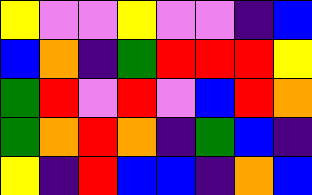[["yellow", "violet", "violet", "yellow", "violet", "violet", "indigo", "blue"], ["blue", "orange", "indigo", "green", "red", "red", "red", "yellow"], ["green", "red", "violet", "red", "violet", "blue", "red", "orange"], ["green", "orange", "red", "orange", "indigo", "green", "blue", "indigo"], ["yellow", "indigo", "red", "blue", "blue", "indigo", "orange", "blue"]]